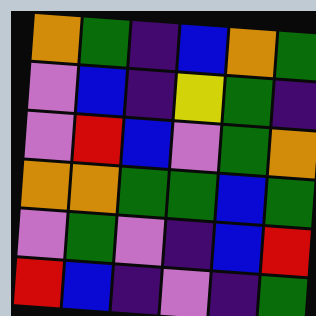[["orange", "green", "indigo", "blue", "orange", "green"], ["violet", "blue", "indigo", "yellow", "green", "indigo"], ["violet", "red", "blue", "violet", "green", "orange"], ["orange", "orange", "green", "green", "blue", "green"], ["violet", "green", "violet", "indigo", "blue", "red"], ["red", "blue", "indigo", "violet", "indigo", "green"]]